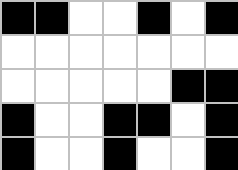[["black", "black", "white", "white", "black", "white", "black"], ["white", "white", "white", "white", "white", "white", "white"], ["white", "white", "white", "white", "white", "black", "black"], ["black", "white", "white", "black", "black", "white", "black"], ["black", "white", "white", "black", "white", "white", "black"]]